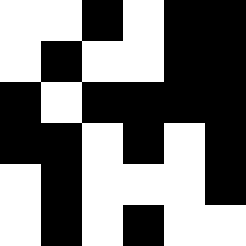[["white", "white", "black", "white", "black", "black"], ["white", "black", "white", "white", "black", "black"], ["black", "white", "black", "black", "black", "black"], ["black", "black", "white", "black", "white", "black"], ["white", "black", "white", "white", "white", "black"], ["white", "black", "white", "black", "white", "white"]]